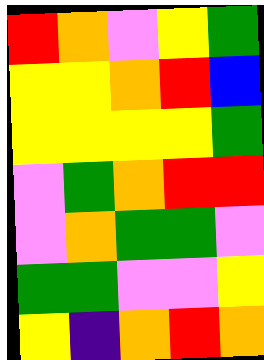[["red", "orange", "violet", "yellow", "green"], ["yellow", "yellow", "orange", "red", "blue"], ["yellow", "yellow", "yellow", "yellow", "green"], ["violet", "green", "orange", "red", "red"], ["violet", "orange", "green", "green", "violet"], ["green", "green", "violet", "violet", "yellow"], ["yellow", "indigo", "orange", "red", "orange"]]